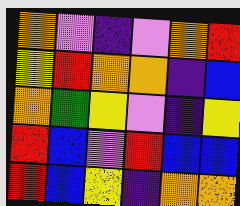[["orange", "violet", "indigo", "violet", "orange", "red"], ["yellow", "red", "orange", "orange", "indigo", "blue"], ["orange", "green", "yellow", "violet", "indigo", "yellow"], ["red", "blue", "violet", "red", "blue", "blue"], ["red", "blue", "yellow", "indigo", "orange", "orange"]]